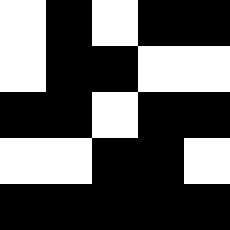[["white", "black", "white", "black", "black"], ["white", "black", "black", "white", "white"], ["black", "black", "white", "black", "black"], ["white", "white", "black", "black", "white"], ["black", "black", "black", "black", "black"]]